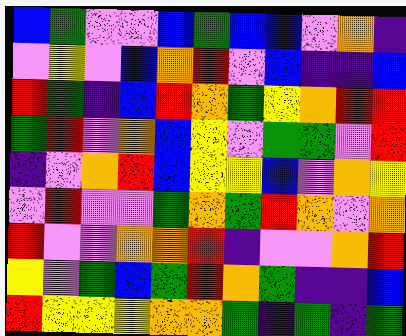[["blue", "green", "violet", "violet", "blue", "green", "blue", "blue", "violet", "orange", "indigo"], ["violet", "yellow", "violet", "blue", "orange", "red", "violet", "blue", "indigo", "indigo", "blue"], ["red", "green", "indigo", "blue", "red", "orange", "green", "yellow", "orange", "red", "red"], ["green", "red", "violet", "orange", "blue", "yellow", "violet", "green", "green", "violet", "red"], ["indigo", "violet", "orange", "red", "blue", "yellow", "yellow", "blue", "violet", "orange", "yellow"], ["violet", "red", "violet", "violet", "green", "orange", "green", "red", "orange", "violet", "orange"], ["red", "violet", "violet", "orange", "orange", "red", "indigo", "violet", "violet", "orange", "red"], ["yellow", "violet", "green", "blue", "green", "red", "orange", "green", "indigo", "indigo", "blue"], ["red", "yellow", "yellow", "yellow", "orange", "orange", "green", "indigo", "green", "indigo", "green"]]